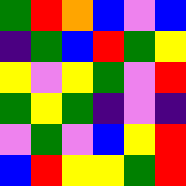[["green", "red", "orange", "blue", "violet", "blue"], ["indigo", "green", "blue", "red", "green", "yellow"], ["yellow", "violet", "yellow", "green", "violet", "red"], ["green", "yellow", "green", "indigo", "violet", "indigo"], ["violet", "green", "violet", "blue", "yellow", "red"], ["blue", "red", "yellow", "yellow", "green", "red"]]